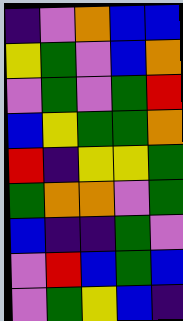[["indigo", "violet", "orange", "blue", "blue"], ["yellow", "green", "violet", "blue", "orange"], ["violet", "green", "violet", "green", "red"], ["blue", "yellow", "green", "green", "orange"], ["red", "indigo", "yellow", "yellow", "green"], ["green", "orange", "orange", "violet", "green"], ["blue", "indigo", "indigo", "green", "violet"], ["violet", "red", "blue", "green", "blue"], ["violet", "green", "yellow", "blue", "indigo"]]